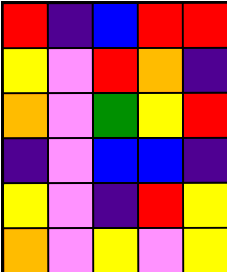[["red", "indigo", "blue", "red", "red"], ["yellow", "violet", "red", "orange", "indigo"], ["orange", "violet", "green", "yellow", "red"], ["indigo", "violet", "blue", "blue", "indigo"], ["yellow", "violet", "indigo", "red", "yellow"], ["orange", "violet", "yellow", "violet", "yellow"]]